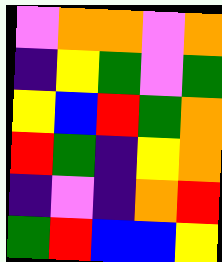[["violet", "orange", "orange", "violet", "orange"], ["indigo", "yellow", "green", "violet", "green"], ["yellow", "blue", "red", "green", "orange"], ["red", "green", "indigo", "yellow", "orange"], ["indigo", "violet", "indigo", "orange", "red"], ["green", "red", "blue", "blue", "yellow"]]